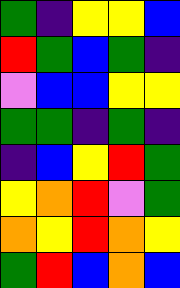[["green", "indigo", "yellow", "yellow", "blue"], ["red", "green", "blue", "green", "indigo"], ["violet", "blue", "blue", "yellow", "yellow"], ["green", "green", "indigo", "green", "indigo"], ["indigo", "blue", "yellow", "red", "green"], ["yellow", "orange", "red", "violet", "green"], ["orange", "yellow", "red", "orange", "yellow"], ["green", "red", "blue", "orange", "blue"]]